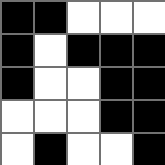[["black", "black", "white", "white", "white"], ["black", "white", "black", "black", "black"], ["black", "white", "white", "black", "black"], ["white", "white", "white", "black", "black"], ["white", "black", "white", "white", "black"]]